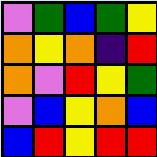[["violet", "green", "blue", "green", "yellow"], ["orange", "yellow", "orange", "indigo", "red"], ["orange", "violet", "red", "yellow", "green"], ["violet", "blue", "yellow", "orange", "blue"], ["blue", "red", "yellow", "red", "red"]]